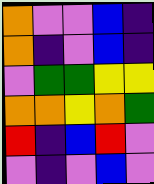[["orange", "violet", "violet", "blue", "indigo"], ["orange", "indigo", "violet", "blue", "indigo"], ["violet", "green", "green", "yellow", "yellow"], ["orange", "orange", "yellow", "orange", "green"], ["red", "indigo", "blue", "red", "violet"], ["violet", "indigo", "violet", "blue", "violet"]]